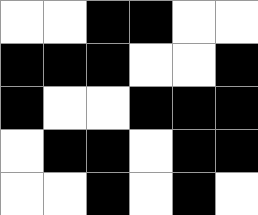[["white", "white", "black", "black", "white", "white"], ["black", "black", "black", "white", "white", "black"], ["black", "white", "white", "black", "black", "black"], ["white", "black", "black", "white", "black", "black"], ["white", "white", "black", "white", "black", "white"]]